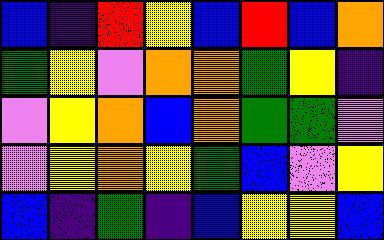[["blue", "indigo", "red", "yellow", "blue", "red", "blue", "orange"], ["green", "yellow", "violet", "orange", "orange", "green", "yellow", "indigo"], ["violet", "yellow", "orange", "blue", "orange", "green", "green", "violet"], ["violet", "yellow", "orange", "yellow", "green", "blue", "violet", "yellow"], ["blue", "indigo", "green", "indigo", "blue", "yellow", "yellow", "blue"]]